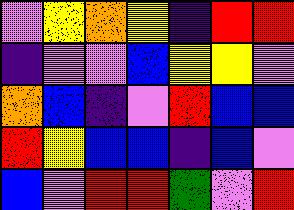[["violet", "yellow", "orange", "yellow", "indigo", "red", "red"], ["indigo", "violet", "violet", "blue", "yellow", "yellow", "violet"], ["orange", "blue", "indigo", "violet", "red", "blue", "blue"], ["red", "yellow", "blue", "blue", "indigo", "blue", "violet"], ["blue", "violet", "red", "red", "green", "violet", "red"]]